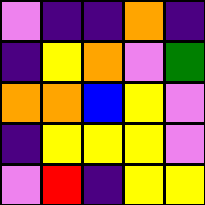[["violet", "indigo", "indigo", "orange", "indigo"], ["indigo", "yellow", "orange", "violet", "green"], ["orange", "orange", "blue", "yellow", "violet"], ["indigo", "yellow", "yellow", "yellow", "violet"], ["violet", "red", "indigo", "yellow", "yellow"]]